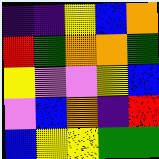[["indigo", "indigo", "yellow", "blue", "orange"], ["red", "green", "orange", "orange", "green"], ["yellow", "violet", "violet", "yellow", "blue"], ["violet", "blue", "orange", "indigo", "red"], ["blue", "yellow", "yellow", "green", "green"]]